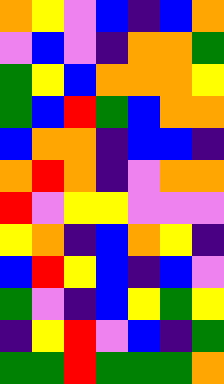[["orange", "yellow", "violet", "blue", "indigo", "blue", "orange"], ["violet", "blue", "violet", "indigo", "orange", "orange", "green"], ["green", "yellow", "blue", "orange", "orange", "orange", "yellow"], ["green", "blue", "red", "green", "blue", "orange", "orange"], ["blue", "orange", "orange", "indigo", "blue", "blue", "indigo"], ["orange", "red", "orange", "indigo", "violet", "orange", "orange"], ["red", "violet", "yellow", "yellow", "violet", "violet", "violet"], ["yellow", "orange", "indigo", "blue", "orange", "yellow", "indigo"], ["blue", "red", "yellow", "blue", "indigo", "blue", "violet"], ["green", "violet", "indigo", "blue", "yellow", "green", "yellow"], ["indigo", "yellow", "red", "violet", "blue", "indigo", "green"], ["green", "green", "red", "green", "green", "green", "orange"]]